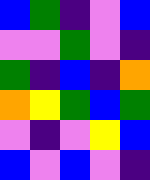[["blue", "green", "indigo", "violet", "blue"], ["violet", "violet", "green", "violet", "indigo"], ["green", "indigo", "blue", "indigo", "orange"], ["orange", "yellow", "green", "blue", "green"], ["violet", "indigo", "violet", "yellow", "blue"], ["blue", "violet", "blue", "violet", "indigo"]]